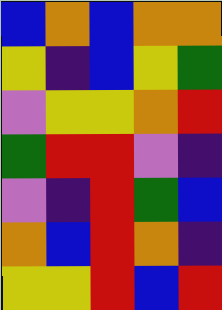[["blue", "orange", "blue", "orange", "orange"], ["yellow", "indigo", "blue", "yellow", "green"], ["violet", "yellow", "yellow", "orange", "red"], ["green", "red", "red", "violet", "indigo"], ["violet", "indigo", "red", "green", "blue"], ["orange", "blue", "red", "orange", "indigo"], ["yellow", "yellow", "red", "blue", "red"]]